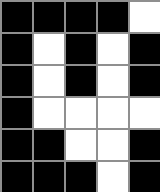[["black", "black", "black", "black", "white"], ["black", "white", "black", "white", "black"], ["black", "white", "black", "white", "black"], ["black", "white", "white", "white", "white"], ["black", "black", "white", "white", "black"], ["black", "black", "black", "white", "black"]]